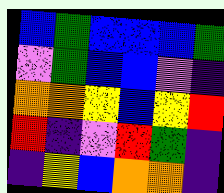[["blue", "green", "blue", "blue", "blue", "green"], ["violet", "green", "blue", "blue", "violet", "indigo"], ["orange", "orange", "yellow", "blue", "yellow", "red"], ["red", "indigo", "violet", "red", "green", "indigo"], ["indigo", "yellow", "blue", "orange", "orange", "indigo"]]